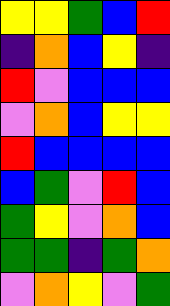[["yellow", "yellow", "green", "blue", "red"], ["indigo", "orange", "blue", "yellow", "indigo"], ["red", "violet", "blue", "blue", "blue"], ["violet", "orange", "blue", "yellow", "yellow"], ["red", "blue", "blue", "blue", "blue"], ["blue", "green", "violet", "red", "blue"], ["green", "yellow", "violet", "orange", "blue"], ["green", "green", "indigo", "green", "orange"], ["violet", "orange", "yellow", "violet", "green"]]